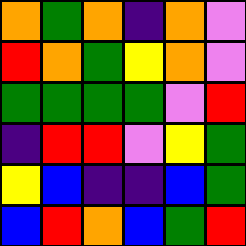[["orange", "green", "orange", "indigo", "orange", "violet"], ["red", "orange", "green", "yellow", "orange", "violet"], ["green", "green", "green", "green", "violet", "red"], ["indigo", "red", "red", "violet", "yellow", "green"], ["yellow", "blue", "indigo", "indigo", "blue", "green"], ["blue", "red", "orange", "blue", "green", "red"]]